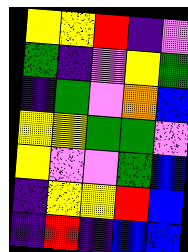[["yellow", "yellow", "red", "indigo", "violet"], ["green", "indigo", "violet", "yellow", "green"], ["indigo", "green", "violet", "orange", "blue"], ["yellow", "yellow", "green", "green", "violet"], ["yellow", "violet", "violet", "green", "blue"], ["indigo", "yellow", "yellow", "red", "blue"], ["indigo", "red", "indigo", "blue", "blue"]]